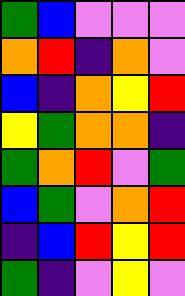[["green", "blue", "violet", "violet", "violet"], ["orange", "red", "indigo", "orange", "violet"], ["blue", "indigo", "orange", "yellow", "red"], ["yellow", "green", "orange", "orange", "indigo"], ["green", "orange", "red", "violet", "green"], ["blue", "green", "violet", "orange", "red"], ["indigo", "blue", "red", "yellow", "red"], ["green", "indigo", "violet", "yellow", "violet"]]